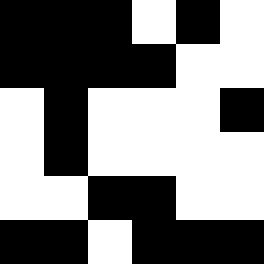[["black", "black", "black", "white", "black", "white"], ["black", "black", "black", "black", "white", "white"], ["white", "black", "white", "white", "white", "black"], ["white", "black", "white", "white", "white", "white"], ["white", "white", "black", "black", "white", "white"], ["black", "black", "white", "black", "black", "black"]]